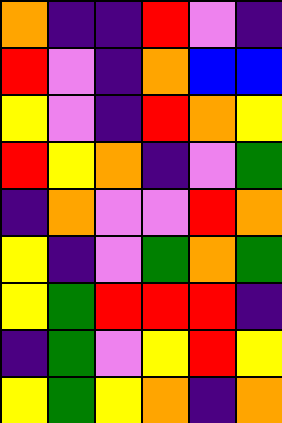[["orange", "indigo", "indigo", "red", "violet", "indigo"], ["red", "violet", "indigo", "orange", "blue", "blue"], ["yellow", "violet", "indigo", "red", "orange", "yellow"], ["red", "yellow", "orange", "indigo", "violet", "green"], ["indigo", "orange", "violet", "violet", "red", "orange"], ["yellow", "indigo", "violet", "green", "orange", "green"], ["yellow", "green", "red", "red", "red", "indigo"], ["indigo", "green", "violet", "yellow", "red", "yellow"], ["yellow", "green", "yellow", "orange", "indigo", "orange"]]